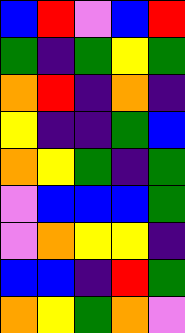[["blue", "red", "violet", "blue", "red"], ["green", "indigo", "green", "yellow", "green"], ["orange", "red", "indigo", "orange", "indigo"], ["yellow", "indigo", "indigo", "green", "blue"], ["orange", "yellow", "green", "indigo", "green"], ["violet", "blue", "blue", "blue", "green"], ["violet", "orange", "yellow", "yellow", "indigo"], ["blue", "blue", "indigo", "red", "green"], ["orange", "yellow", "green", "orange", "violet"]]